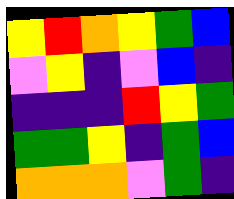[["yellow", "red", "orange", "yellow", "green", "blue"], ["violet", "yellow", "indigo", "violet", "blue", "indigo"], ["indigo", "indigo", "indigo", "red", "yellow", "green"], ["green", "green", "yellow", "indigo", "green", "blue"], ["orange", "orange", "orange", "violet", "green", "indigo"]]